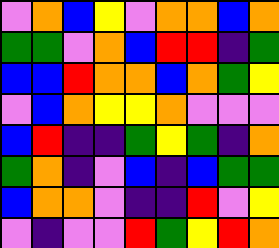[["violet", "orange", "blue", "yellow", "violet", "orange", "orange", "blue", "orange"], ["green", "green", "violet", "orange", "blue", "red", "red", "indigo", "green"], ["blue", "blue", "red", "orange", "orange", "blue", "orange", "green", "yellow"], ["violet", "blue", "orange", "yellow", "yellow", "orange", "violet", "violet", "violet"], ["blue", "red", "indigo", "indigo", "green", "yellow", "green", "indigo", "orange"], ["green", "orange", "indigo", "violet", "blue", "indigo", "blue", "green", "green"], ["blue", "orange", "orange", "violet", "indigo", "indigo", "red", "violet", "yellow"], ["violet", "indigo", "violet", "violet", "red", "green", "yellow", "red", "orange"]]